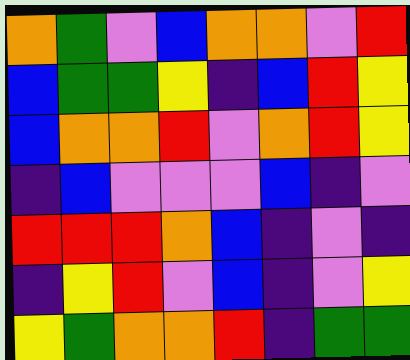[["orange", "green", "violet", "blue", "orange", "orange", "violet", "red"], ["blue", "green", "green", "yellow", "indigo", "blue", "red", "yellow"], ["blue", "orange", "orange", "red", "violet", "orange", "red", "yellow"], ["indigo", "blue", "violet", "violet", "violet", "blue", "indigo", "violet"], ["red", "red", "red", "orange", "blue", "indigo", "violet", "indigo"], ["indigo", "yellow", "red", "violet", "blue", "indigo", "violet", "yellow"], ["yellow", "green", "orange", "orange", "red", "indigo", "green", "green"]]